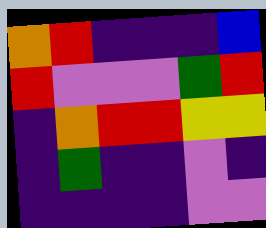[["orange", "red", "indigo", "indigo", "indigo", "blue"], ["red", "violet", "violet", "violet", "green", "red"], ["indigo", "orange", "red", "red", "yellow", "yellow"], ["indigo", "green", "indigo", "indigo", "violet", "indigo"], ["indigo", "indigo", "indigo", "indigo", "violet", "violet"]]